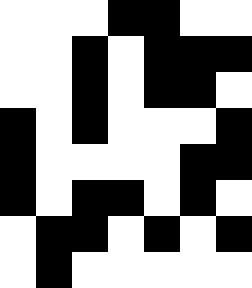[["white", "white", "white", "black", "black", "white", "white"], ["white", "white", "black", "white", "black", "black", "black"], ["white", "white", "black", "white", "black", "black", "white"], ["black", "white", "black", "white", "white", "white", "black"], ["black", "white", "white", "white", "white", "black", "black"], ["black", "white", "black", "black", "white", "black", "white"], ["white", "black", "black", "white", "black", "white", "black"], ["white", "black", "white", "white", "white", "white", "white"]]